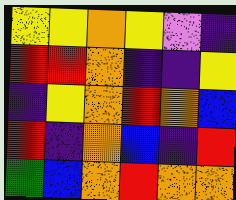[["yellow", "yellow", "orange", "yellow", "violet", "indigo"], ["red", "red", "orange", "indigo", "indigo", "yellow"], ["indigo", "yellow", "orange", "red", "orange", "blue"], ["red", "indigo", "orange", "blue", "indigo", "red"], ["green", "blue", "orange", "red", "orange", "orange"]]